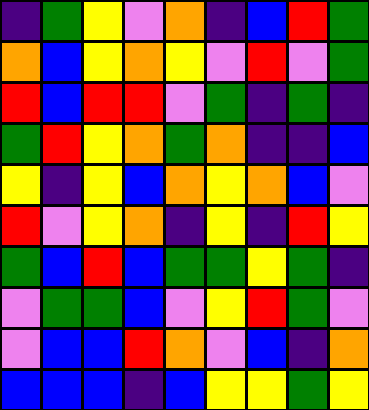[["indigo", "green", "yellow", "violet", "orange", "indigo", "blue", "red", "green"], ["orange", "blue", "yellow", "orange", "yellow", "violet", "red", "violet", "green"], ["red", "blue", "red", "red", "violet", "green", "indigo", "green", "indigo"], ["green", "red", "yellow", "orange", "green", "orange", "indigo", "indigo", "blue"], ["yellow", "indigo", "yellow", "blue", "orange", "yellow", "orange", "blue", "violet"], ["red", "violet", "yellow", "orange", "indigo", "yellow", "indigo", "red", "yellow"], ["green", "blue", "red", "blue", "green", "green", "yellow", "green", "indigo"], ["violet", "green", "green", "blue", "violet", "yellow", "red", "green", "violet"], ["violet", "blue", "blue", "red", "orange", "violet", "blue", "indigo", "orange"], ["blue", "blue", "blue", "indigo", "blue", "yellow", "yellow", "green", "yellow"]]